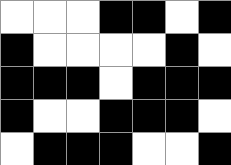[["white", "white", "white", "black", "black", "white", "black"], ["black", "white", "white", "white", "white", "black", "white"], ["black", "black", "black", "white", "black", "black", "black"], ["black", "white", "white", "black", "black", "black", "white"], ["white", "black", "black", "black", "white", "white", "black"]]